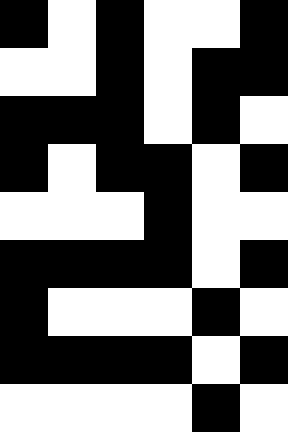[["black", "white", "black", "white", "white", "black"], ["white", "white", "black", "white", "black", "black"], ["black", "black", "black", "white", "black", "white"], ["black", "white", "black", "black", "white", "black"], ["white", "white", "white", "black", "white", "white"], ["black", "black", "black", "black", "white", "black"], ["black", "white", "white", "white", "black", "white"], ["black", "black", "black", "black", "white", "black"], ["white", "white", "white", "white", "black", "white"]]